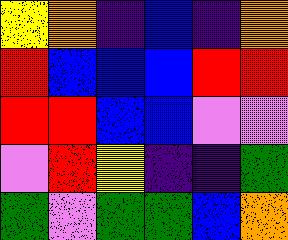[["yellow", "orange", "indigo", "blue", "indigo", "orange"], ["red", "blue", "blue", "blue", "red", "red"], ["red", "red", "blue", "blue", "violet", "violet"], ["violet", "red", "yellow", "indigo", "indigo", "green"], ["green", "violet", "green", "green", "blue", "orange"]]